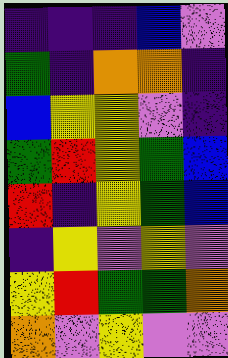[["indigo", "indigo", "indigo", "blue", "violet"], ["green", "indigo", "orange", "orange", "indigo"], ["blue", "yellow", "yellow", "violet", "indigo"], ["green", "red", "yellow", "green", "blue"], ["red", "indigo", "yellow", "green", "blue"], ["indigo", "yellow", "violet", "yellow", "violet"], ["yellow", "red", "green", "green", "orange"], ["orange", "violet", "yellow", "violet", "violet"]]